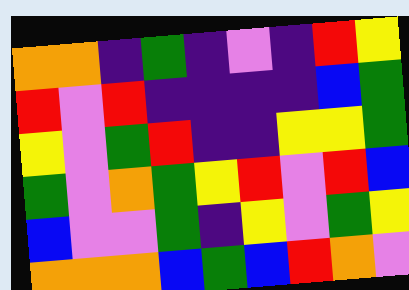[["orange", "orange", "indigo", "green", "indigo", "violet", "indigo", "red", "yellow"], ["red", "violet", "red", "indigo", "indigo", "indigo", "indigo", "blue", "green"], ["yellow", "violet", "green", "red", "indigo", "indigo", "yellow", "yellow", "green"], ["green", "violet", "orange", "green", "yellow", "red", "violet", "red", "blue"], ["blue", "violet", "violet", "green", "indigo", "yellow", "violet", "green", "yellow"], ["orange", "orange", "orange", "blue", "green", "blue", "red", "orange", "violet"]]